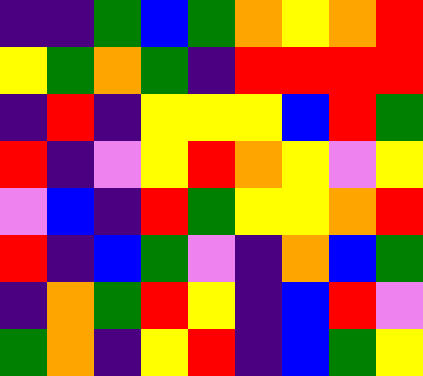[["indigo", "indigo", "green", "blue", "green", "orange", "yellow", "orange", "red"], ["yellow", "green", "orange", "green", "indigo", "red", "red", "red", "red"], ["indigo", "red", "indigo", "yellow", "yellow", "yellow", "blue", "red", "green"], ["red", "indigo", "violet", "yellow", "red", "orange", "yellow", "violet", "yellow"], ["violet", "blue", "indigo", "red", "green", "yellow", "yellow", "orange", "red"], ["red", "indigo", "blue", "green", "violet", "indigo", "orange", "blue", "green"], ["indigo", "orange", "green", "red", "yellow", "indigo", "blue", "red", "violet"], ["green", "orange", "indigo", "yellow", "red", "indigo", "blue", "green", "yellow"]]